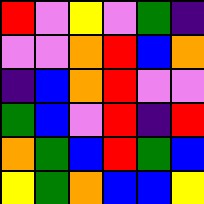[["red", "violet", "yellow", "violet", "green", "indigo"], ["violet", "violet", "orange", "red", "blue", "orange"], ["indigo", "blue", "orange", "red", "violet", "violet"], ["green", "blue", "violet", "red", "indigo", "red"], ["orange", "green", "blue", "red", "green", "blue"], ["yellow", "green", "orange", "blue", "blue", "yellow"]]